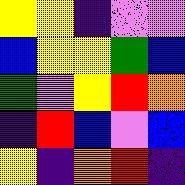[["yellow", "yellow", "indigo", "violet", "violet"], ["blue", "yellow", "yellow", "green", "blue"], ["green", "violet", "yellow", "red", "orange"], ["indigo", "red", "blue", "violet", "blue"], ["yellow", "indigo", "orange", "red", "indigo"]]